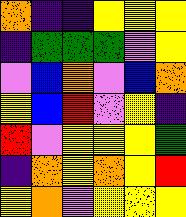[["orange", "indigo", "indigo", "yellow", "yellow", "yellow"], ["indigo", "green", "green", "green", "violet", "yellow"], ["violet", "blue", "orange", "violet", "blue", "orange"], ["yellow", "blue", "red", "violet", "yellow", "indigo"], ["red", "violet", "yellow", "yellow", "yellow", "green"], ["indigo", "orange", "yellow", "orange", "yellow", "red"], ["yellow", "orange", "violet", "yellow", "yellow", "yellow"]]